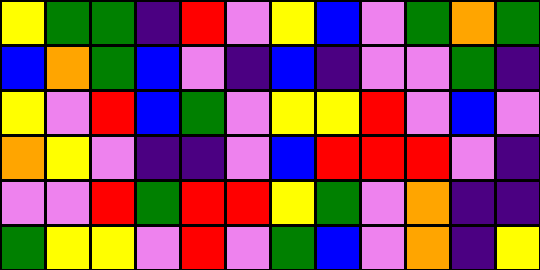[["yellow", "green", "green", "indigo", "red", "violet", "yellow", "blue", "violet", "green", "orange", "green"], ["blue", "orange", "green", "blue", "violet", "indigo", "blue", "indigo", "violet", "violet", "green", "indigo"], ["yellow", "violet", "red", "blue", "green", "violet", "yellow", "yellow", "red", "violet", "blue", "violet"], ["orange", "yellow", "violet", "indigo", "indigo", "violet", "blue", "red", "red", "red", "violet", "indigo"], ["violet", "violet", "red", "green", "red", "red", "yellow", "green", "violet", "orange", "indigo", "indigo"], ["green", "yellow", "yellow", "violet", "red", "violet", "green", "blue", "violet", "orange", "indigo", "yellow"]]